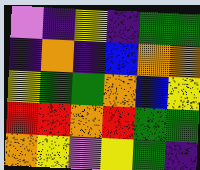[["violet", "indigo", "yellow", "indigo", "green", "green"], ["indigo", "orange", "indigo", "blue", "orange", "orange"], ["yellow", "green", "green", "orange", "blue", "yellow"], ["red", "red", "orange", "red", "green", "green"], ["orange", "yellow", "violet", "yellow", "green", "indigo"]]